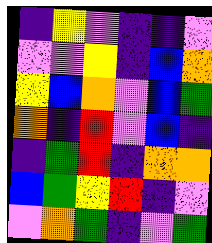[["indigo", "yellow", "violet", "indigo", "indigo", "violet"], ["violet", "violet", "yellow", "indigo", "blue", "orange"], ["yellow", "blue", "orange", "violet", "blue", "green"], ["orange", "indigo", "red", "violet", "blue", "indigo"], ["indigo", "green", "red", "indigo", "orange", "orange"], ["blue", "green", "yellow", "red", "indigo", "violet"], ["violet", "orange", "green", "indigo", "violet", "green"]]